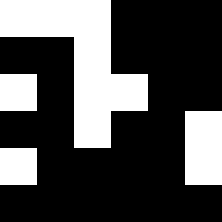[["white", "white", "white", "black", "black", "black"], ["black", "black", "white", "black", "black", "black"], ["white", "black", "white", "white", "black", "black"], ["black", "black", "white", "black", "black", "white"], ["white", "black", "black", "black", "black", "white"], ["black", "black", "black", "black", "black", "black"]]